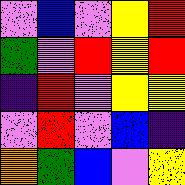[["violet", "blue", "violet", "yellow", "red"], ["green", "violet", "red", "yellow", "red"], ["indigo", "red", "violet", "yellow", "yellow"], ["violet", "red", "violet", "blue", "indigo"], ["orange", "green", "blue", "violet", "yellow"]]